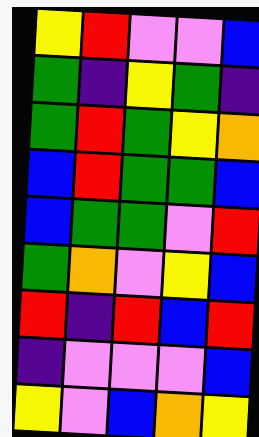[["yellow", "red", "violet", "violet", "blue"], ["green", "indigo", "yellow", "green", "indigo"], ["green", "red", "green", "yellow", "orange"], ["blue", "red", "green", "green", "blue"], ["blue", "green", "green", "violet", "red"], ["green", "orange", "violet", "yellow", "blue"], ["red", "indigo", "red", "blue", "red"], ["indigo", "violet", "violet", "violet", "blue"], ["yellow", "violet", "blue", "orange", "yellow"]]